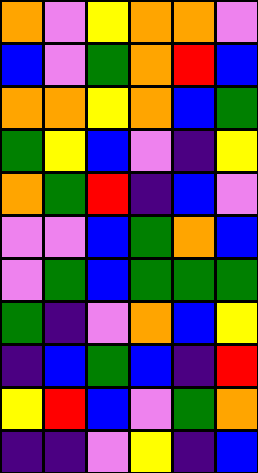[["orange", "violet", "yellow", "orange", "orange", "violet"], ["blue", "violet", "green", "orange", "red", "blue"], ["orange", "orange", "yellow", "orange", "blue", "green"], ["green", "yellow", "blue", "violet", "indigo", "yellow"], ["orange", "green", "red", "indigo", "blue", "violet"], ["violet", "violet", "blue", "green", "orange", "blue"], ["violet", "green", "blue", "green", "green", "green"], ["green", "indigo", "violet", "orange", "blue", "yellow"], ["indigo", "blue", "green", "blue", "indigo", "red"], ["yellow", "red", "blue", "violet", "green", "orange"], ["indigo", "indigo", "violet", "yellow", "indigo", "blue"]]